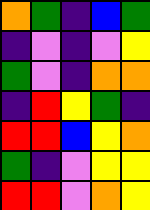[["orange", "green", "indigo", "blue", "green"], ["indigo", "violet", "indigo", "violet", "yellow"], ["green", "violet", "indigo", "orange", "orange"], ["indigo", "red", "yellow", "green", "indigo"], ["red", "red", "blue", "yellow", "orange"], ["green", "indigo", "violet", "yellow", "yellow"], ["red", "red", "violet", "orange", "yellow"]]